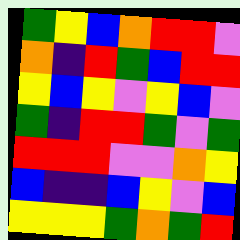[["green", "yellow", "blue", "orange", "red", "red", "violet"], ["orange", "indigo", "red", "green", "blue", "red", "red"], ["yellow", "blue", "yellow", "violet", "yellow", "blue", "violet"], ["green", "indigo", "red", "red", "green", "violet", "green"], ["red", "red", "red", "violet", "violet", "orange", "yellow"], ["blue", "indigo", "indigo", "blue", "yellow", "violet", "blue"], ["yellow", "yellow", "yellow", "green", "orange", "green", "red"]]